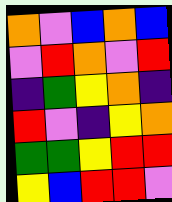[["orange", "violet", "blue", "orange", "blue"], ["violet", "red", "orange", "violet", "red"], ["indigo", "green", "yellow", "orange", "indigo"], ["red", "violet", "indigo", "yellow", "orange"], ["green", "green", "yellow", "red", "red"], ["yellow", "blue", "red", "red", "violet"]]